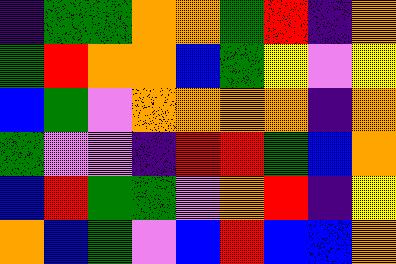[["indigo", "green", "green", "orange", "orange", "green", "red", "indigo", "orange"], ["green", "red", "orange", "orange", "blue", "green", "yellow", "violet", "yellow"], ["blue", "green", "violet", "orange", "orange", "orange", "orange", "indigo", "orange"], ["green", "violet", "violet", "indigo", "red", "red", "green", "blue", "orange"], ["blue", "red", "green", "green", "violet", "orange", "red", "indigo", "yellow"], ["orange", "blue", "green", "violet", "blue", "red", "blue", "blue", "orange"]]